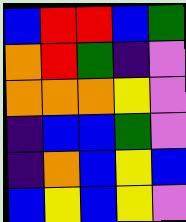[["blue", "red", "red", "blue", "green"], ["orange", "red", "green", "indigo", "violet"], ["orange", "orange", "orange", "yellow", "violet"], ["indigo", "blue", "blue", "green", "violet"], ["indigo", "orange", "blue", "yellow", "blue"], ["blue", "yellow", "blue", "yellow", "violet"]]